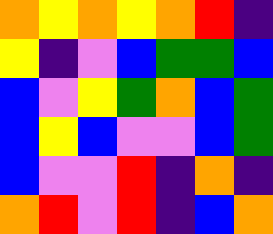[["orange", "yellow", "orange", "yellow", "orange", "red", "indigo"], ["yellow", "indigo", "violet", "blue", "green", "green", "blue"], ["blue", "violet", "yellow", "green", "orange", "blue", "green"], ["blue", "yellow", "blue", "violet", "violet", "blue", "green"], ["blue", "violet", "violet", "red", "indigo", "orange", "indigo"], ["orange", "red", "violet", "red", "indigo", "blue", "orange"]]